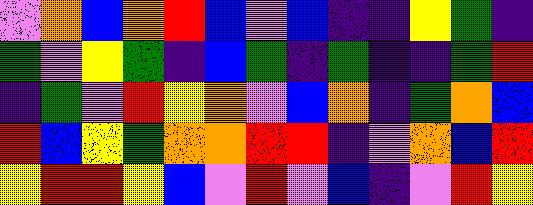[["violet", "orange", "blue", "orange", "red", "blue", "violet", "blue", "indigo", "indigo", "yellow", "green", "indigo"], ["green", "violet", "yellow", "green", "indigo", "blue", "green", "indigo", "green", "indigo", "indigo", "green", "red"], ["indigo", "green", "violet", "red", "yellow", "orange", "violet", "blue", "orange", "indigo", "green", "orange", "blue"], ["red", "blue", "yellow", "green", "orange", "orange", "red", "red", "indigo", "violet", "orange", "blue", "red"], ["yellow", "red", "red", "yellow", "blue", "violet", "red", "violet", "blue", "indigo", "violet", "red", "yellow"]]